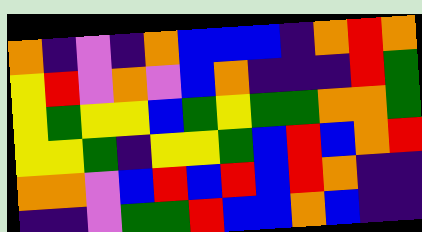[["orange", "indigo", "violet", "indigo", "orange", "blue", "blue", "blue", "indigo", "orange", "red", "orange"], ["yellow", "red", "violet", "orange", "violet", "blue", "orange", "indigo", "indigo", "indigo", "red", "green"], ["yellow", "green", "yellow", "yellow", "blue", "green", "yellow", "green", "green", "orange", "orange", "green"], ["yellow", "yellow", "green", "indigo", "yellow", "yellow", "green", "blue", "red", "blue", "orange", "red"], ["orange", "orange", "violet", "blue", "red", "blue", "red", "blue", "red", "orange", "indigo", "indigo"], ["indigo", "indigo", "violet", "green", "green", "red", "blue", "blue", "orange", "blue", "indigo", "indigo"]]